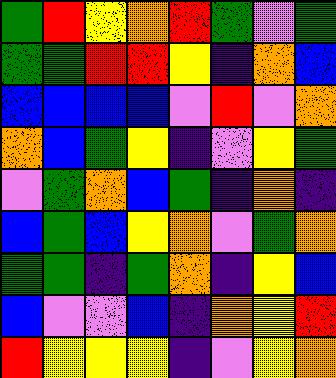[["green", "red", "yellow", "orange", "red", "green", "violet", "green"], ["green", "green", "red", "red", "yellow", "indigo", "orange", "blue"], ["blue", "blue", "blue", "blue", "violet", "red", "violet", "orange"], ["orange", "blue", "green", "yellow", "indigo", "violet", "yellow", "green"], ["violet", "green", "orange", "blue", "green", "indigo", "orange", "indigo"], ["blue", "green", "blue", "yellow", "orange", "violet", "green", "orange"], ["green", "green", "indigo", "green", "orange", "indigo", "yellow", "blue"], ["blue", "violet", "violet", "blue", "indigo", "orange", "yellow", "red"], ["red", "yellow", "yellow", "yellow", "indigo", "violet", "yellow", "orange"]]